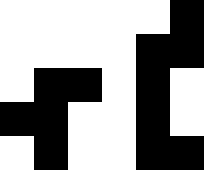[["white", "white", "white", "white", "white", "black"], ["white", "white", "white", "white", "black", "black"], ["white", "black", "black", "white", "black", "white"], ["black", "black", "white", "white", "black", "white"], ["white", "black", "white", "white", "black", "black"]]